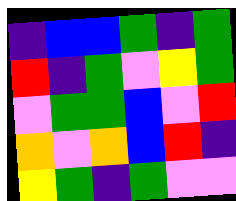[["indigo", "blue", "blue", "green", "indigo", "green"], ["red", "indigo", "green", "violet", "yellow", "green"], ["violet", "green", "green", "blue", "violet", "red"], ["orange", "violet", "orange", "blue", "red", "indigo"], ["yellow", "green", "indigo", "green", "violet", "violet"]]